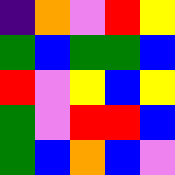[["indigo", "orange", "violet", "red", "yellow"], ["green", "blue", "green", "green", "blue"], ["red", "violet", "yellow", "blue", "yellow"], ["green", "violet", "red", "red", "blue"], ["green", "blue", "orange", "blue", "violet"]]